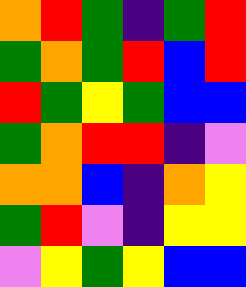[["orange", "red", "green", "indigo", "green", "red"], ["green", "orange", "green", "red", "blue", "red"], ["red", "green", "yellow", "green", "blue", "blue"], ["green", "orange", "red", "red", "indigo", "violet"], ["orange", "orange", "blue", "indigo", "orange", "yellow"], ["green", "red", "violet", "indigo", "yellow", "yellow"], ["violet", "yellow", "green", "yellow", "blue", "blue"]]